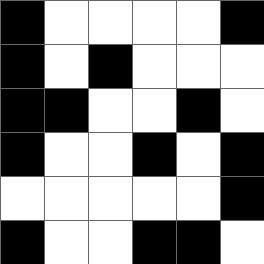[["black", "white", "white", "white", "white", "black"], ["black", "white", "black", "white", "white", "white"], ["black", "black", "white", "white", "black", "white"], ["black", "white", "white", "black", "white", "black"], ["white", "white", "white", "white", "white", "black"], ["black", "white", "white", "black", "black", "white"]]